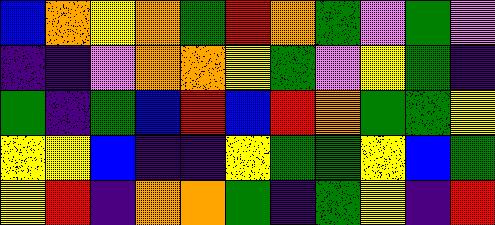[["blue", "orange", "yellow", "orange", "green", "red", "orange", "green", "violet", "green", "violet"], ["indigo", "indigo", "violet", "orange", "orange", "yellow", "green", "violet", "yellow", "green", "indigo"], ["green", "indigo", "green", "blue", "red", "blue", "red", "orange", "green", "green", "yellow"], ["yellow", "yellow", "blue", "indigo", "indigo", "yellow", "green", "green", "yellow", "blue", "green"], ["yellow", "red", "indigo", "orange", "orange", "green", "indigo", "green", "yellow", "indigo", "red"]]